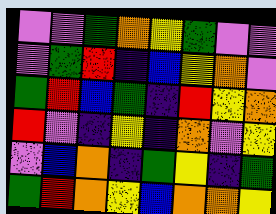[["violet", "violet", "green", "orange", "yellow", "green", "violet", "violet"], ["violet", "green", "red", "indigo", "blue", "yellow", "orange", "violet"], ["green", "red", "blue", "green", "indigo", "red", "yellow", "orange"], ["red", "violet", "indigo", "yellow", "indigo", "orange", "violet", "yellow"], ["violet", "blue", "orange", "indigo", "green", "yellow", "indigo", "green"], ["green", "red", "orange", "yellow", "blue", "orange", "orange", "yellow"]]